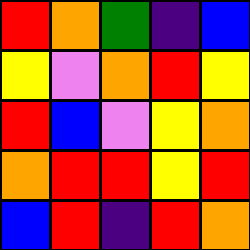[["red", "orange", "green", "indigo", "blue"], ["yellow", "violet", "orange", "red", "yellow"], ["red", "blue", "violet", "yellow", "orange"], ["orange", "red", "red", "yellow", "red"], ["blue", "red", "indigo", "red", "orange"]]